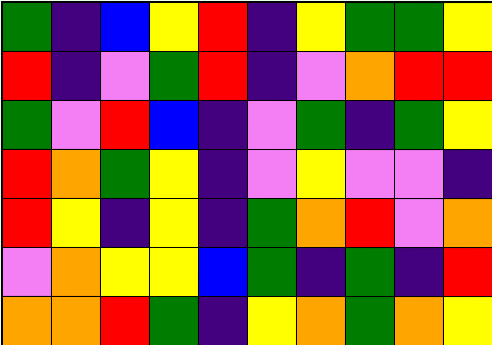[["green", "indigo", "blue", "yellow", "red", "indigo", "yellow", "green", "green", "yellow"], ["red", "indigo", "violet", "green", "red", "indigo", "violet", "orange", "red", "red"], ["green", "violet", "red", "blue", "indigo", "violet", "green", "indigo", "green", "yellow"], ["red", "orange", "green", "yellow", "indigo", "violet", "yellow", "violet", "violet", "indigo"], ["red", "yellow", "indigo", "yellow", "indigo", "green", "orange", "red", "violet", "orange"], ["violet", "orange", "yellow", "yellow", "blue", "green", "indigo", "green", "indigo", "red"], ["orange", "orange", "red", "green", "indigo", "yellow", "orange", "green", "orange", "yellow"]]